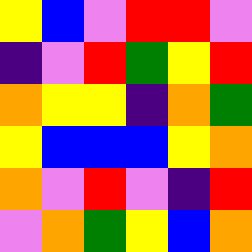[["yellow", "blue", "violet", "red", "red", "violet"], ["indigo", "violet", "red", "green", "yellow", "red"], ["orange", "yellow", "yellow", "indigo", "orange", "green"], ["yellow", "blue", "blue", "blue", "yellow", "orange"], ["orange", "violet", "red", "violet", "indigo", "red"], ["violet", "orange", "green", "yellow", "blue", "orange"]]